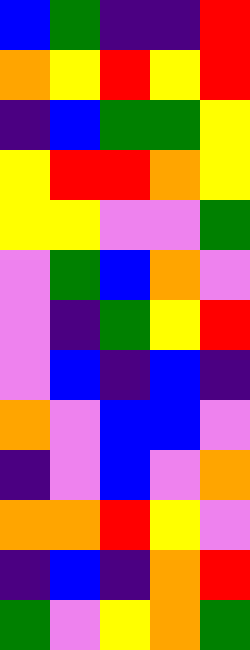[["blue", "green", "indigo", "indigo", "red"], ["orange", "yellow", "red", "yellow", "red"], ["indigo", "blue", "green", "green", "yellow"], ["yellow", "red", "red", "orange", "yellow"], ["yellow", "yellow", "violet", "violet", "green"], ["violet", "green", "blue", "orange", "violet"], ["violet", "indigo", "green", "yellow", "red"], ["violet", "blue", "indigo", "blue", "indigo"], ["orange", "violet", "blue", "blue", "violet"], ["indigo", "violet", "blue", "violet", "orange"], ["orange", "orange", "red", "yellow", "violet"], ["indigo", "blue", "indigo", "orange", "red"], ["green", "violet", "yellow", "orange", "green"]]